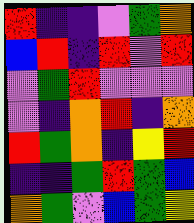[["red", "indigo", "indigo", "violet", "green", "orange"], ["blue", "red", "indigo", "red", "violet", "red"], ["violet", "green", "red", "violet", "violet", "violet"], ["violet", "indigo", "orange", "red", "indigo", "orange"], ["red", "green", "orange", "indigo", "yellow", "red"], ["indigo", "indigo", "green", "red", "green", "blue"], ["orange", "green", "violet", "blue", "green", "yellow"]]